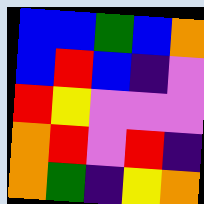[["blue", "blue", "green", "blue", "orange"], ["blue", "red", "blue", "indigo", "violet"], ["red", "yellow", "violet", "violet", "violet"], ["orange", "red", "violet", "red", "indigo"], ["orange", "green", "indigo", "yellow", "orange"]]